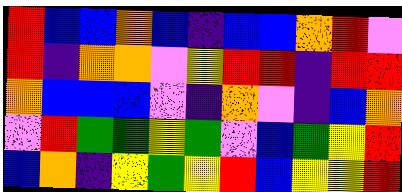[["red", "blue", "blue", "orange", "blue", "indigo", "blue", "blue", "orange", "red", "violet"], ["red", "indigo", "orange", "orange", "violet", "yellow", "red", "red", "indigo", "red", "red"], ["orange", "blue", "blue", "blue", "violet", "indigo", "orange", "violet", "indigo", "blue", "orange"], ["violet", "red", "green", "green", "yellow", "green", "violet", "blue", "green", "yellow", "red"], ["blue", "orange", "indigo", "yellow", "green", "yellow", "red", "blue", "yellow", "yellow", "red"]]